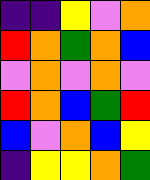[["indigo", "indigo", "yellow", "violet", "orange"], ["red", "orange", "green", "orange", "blue"], ["violet", "orange", "violet", "orange", "violet"], ["red", "orange", "blue", "green", "red"], ["blue", "violet", "orange", "blue", "yellow"], ["indigo", "yellow", "yellow", "orange", "green"]]